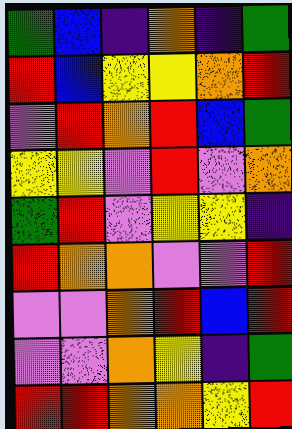[["green", "blue", "indigo", "orange", "indigo", "green"], ["red", "blue", "yellow", "yellow", "orange", "red"], ["violet", "red", "orange", "red", "blue", "green"], ["yellow", "yellow", "violet", "red", "violet", "orange"], ["green", "red", "violet", "yellow", "yellow", "indigo"], ["red", "orange", "orange", "violet", "violet", "red"], ["violet", "violet", "orange", "red", "blue", "red"], ["violet", "violet", "orange", "yellow", "indigo", "green"], ["red", "red", "orange", "orange", "yellow", "red"]]